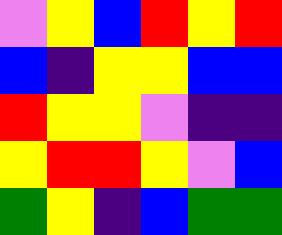[["violet", "yellow", "blue", "red", "yellow", "red"], ["blue", "indigo", "yellow", "yellow", "blue", "blue"], ["red", "yellow", "yellow", "violet", "indigo", "indigo"], ["yellow", "red", "red", "yellow", "violet", "blue"], ["green", "yellow", "indigo", "blue", "green", "green"]]